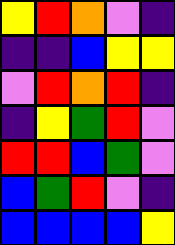[["yellow", "red", "orange", "violet", "indigo"], ["indigo", "indigo", "blue", "yellow", "yellow"], ["violet", "red", "orange", "red", "indigo"], ["indigo", "yellow", "green", "red", "violet"], ["red", "red", "blue", "green", "violet"], ["blue", "green", "red", "violet", "indigo"], ["blue", "blue", "blue", "blue", "yellow"]]